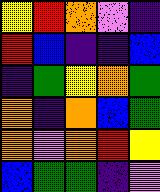[["yellow", "red", "orange", "violet", "indigo"], ["red", "blue", "indigo", "indigo", "blue"], ["indigo", "green", "yellow", "orange", "green"], ["orange", "indigo", "orange", "blue", "green"], ["orange", "violet", "orange", "red", "yellow"], ["blue", "green", "green", "indigo", "violet"]]